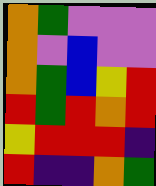[["orange", "green", "violet", "violet", "violet"], ["orange", "violet", "blue", "violet", "violet"], ["orange", "green", "blue", "yellow", "red"], ["red", "green", "red", "orange", "red"], ["yellow", "red", "red", "red", "indigo"], ["red", "indigo", "indigo", "orange", "green"]]